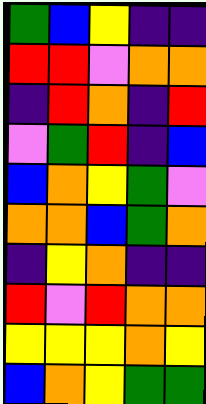[["green", "blue", "yellow", "indigo", "indigo"], ["red", "red", "violet", "orange", "orange"], ["indigo", "red", "orange", "indigo", "red"], ["violet", "green", "red", "indigo", "blue"], ["blue", "orange", "yellow", "green", "violet"], ["orange", "orange", "blue", "green", "orange"], ["indigo", "yellow", "orange", "indigo", "indigo"], ["red", "violet", "red", "orange", "orange"], ["yellow", "yellow", "yellow", "orange", "yellow"], ["blue", "orange", "yellow", "green", "green"]]